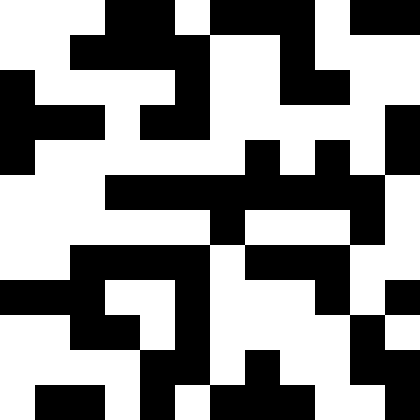[["white", "white", "white", "black", "black", "white", "black", "black", "black", "white", "black", "black"], ["white", "white", "black", "black", "black", "black", "white", "white", "black", "white", "white", "white"], ["black", "white", "white", "white", "white", "black", "white", "white", "black", "black", "white", "white"], ["black", "black", "black", "white", "black", "black", "white", "white", "white", "white", "white", "black"], ["black", "white", "white", "white", "white", "white", "white", "black", "white", "black", "white", "black"], ["white", "white", "white", "black", "black", "black", "black", "black", "black", "black", "black", "white"], ["white", "white", "white", "white", "white", "white", "black", "white", "white", "white", "black", "white"], ["white", "white", "black", "black", "black", "black", "white", "black", "black", "black", "white", "white"], ["black", "black", "black", "white", "white", "black", "white", "white", "white", "black", "white", "black"], ["white", "white", "black", "black", "white", "black", "white", "white", "white", "white", "black", "white"], ["white", "white", "white", "white", "black", "black", "white", "black", "white", "white", "black", "black"], ["white", "black", "black", "white", "black", "white", "black", "black", "black", "white", "white", "black"]]